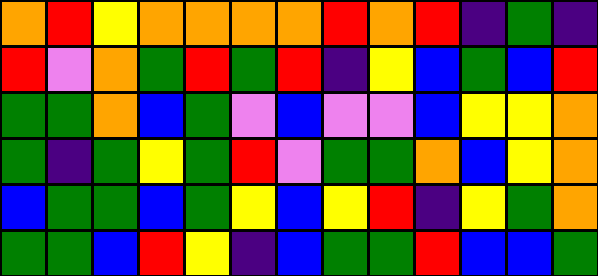[["orange", "red", "yellow", "orange", "orange", "orange", "orange", "red", "orange", "red", "indigo", "green", "indigo"], ["red", "violet", "orange", "green", "red", "green", "red", "indigo", "yellow", "blue", "green", "blue", "red"], ["green", "green", "orange", "blue", "green", "violet", "blue", "violet", "violet", "blue", "yellow", "yellow", "orange"], ["green", "indigo", "green", "yellow", "green", "red", "violet", "green", "green", "orange", "blue", "yellow", "orange"], ["blue", "green", "green", "blue", "green", "yellow", "blue", "yellow", "red", "indigo", "yellow", "green", "orange"], ["green", "green", "blue", "red", "yellow", "indigo", "blue", "green", "green", "red", "blue", "blue", "green"]]